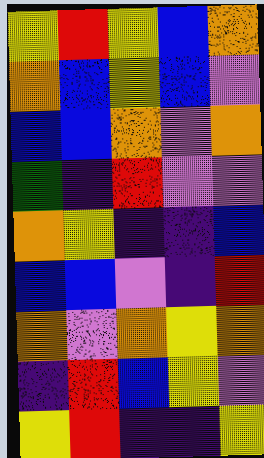[["yellow", "red", "yellow", "blue", "orange"], ["orange", "blue", "yellow", "blue", "violet"], ["blue", "blue", "orange", "violet", "orange"], ["green", "indigo", "red", "violet", "violet"], ["orange", "yellow", "indigo", "indigo", "blue"], ["blue", "blue", "violet", "indigo", "red"], ["orange", "violet", "orange", "yellow", "orange"], ["indigo", "red", "blue", "yellow", "violet"], ["yellow", "red", "indigo", "indigo", "yellow"]]